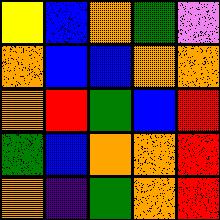[["yellow", "blue", "orange", "green", "violet"], ["orange", "blue", "blue", "orange", "orange"], ["orange", "red", "green", "blue", "red"], ["green", "blue", "orange", "orange", "red"], ["orange", "indigo", "green", "orange", "red"]]